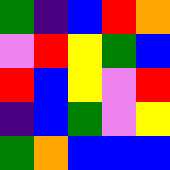[["green", "indigo", "blue", "red", "orange"], ["violet", "red", "yellow", "green", "blue"], ["red", "blue", "yellow", "violet", "red"], ["indigo", "blue", "green", "violet", "yellow"], ["green", "orange", "blue", "blue", "blue"]]